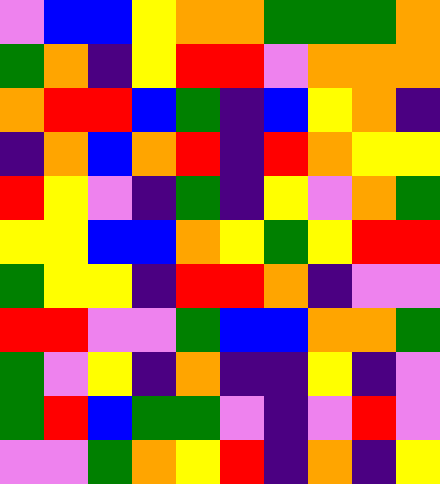[["violet", "blue", "blue", "yellow", "orange", "orange", "green", "green", "green", "orange"], ["green", "orange", "indigo", "yellow", "red", "red", "violet", "orange", "orange", "orange"], ["orange", "red", "red", "blue", "green", "indigo", "blue", "yellow", "orange", "indigo"], ["indigo", "orange", "blue", "orange", "red", "indigo", "red", "orange", "yellow", "yellow"], ["red", "yellow", "violet", "indigo", "green", "indigo", "yellow", "violet", "orange", "green"], ["yellow", "yellow", "blue", "blue", "orange", "yellow", "green", "yellow", "red", "red"], ["green", "yellow", "yellow", "indigo", "red", "red", "orange", "indigo", "violet", "violet"], ["red", "red", "violet", "violet", "green", "blue", "blue", "orange", "orange", "green"], ["green", "violet", "yellow", "indigo", "orange", "indigo", "indigo", "yellow", "indigo", "violet"], ["green", "red", "blue", "green", "green", "violet", "indigo", "violet", "red", "violet"], ["violet", "violet", "green", "orange", "yellow", "red", "indigo", "orange", "indigo", "yellow"]]